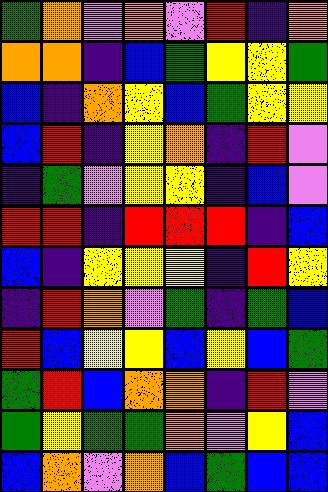[["green", "orange", "violet", "orange", "violet", "red", "indigo", "orange"], ["orange", "orange", "indigo", "blue", "green", "yellow", "yellow", "green"], ["blue", "indigo", "orange", "yellow", "blue", "green", "yellow", "yellow"], ["blue", "red", "indigo", "yellow", "orange", "indigo", "red", "violet"], ["indigo", "green", "violet", "yellow", "yellow", "indigo", "blue", "violet"], ["red", "red", "indigo", "red", "red", "red", "indigo", "blue"], ["blue", "indigo", "yellow", "yellow", "yellow", "indigo", "red", "yellow"], ["indigo", "red", "orange", "violet", "green", "indigo", "green", "blue"], ["red", "blue", "yellow", "yellow", "blue", "yellow", "blue", "green"], ["green", "red", "blue", "orange", "orange", "indigo", "red", "violet"], ["green", "yellow", "green", "green", "orange", "violet", "yellow", "blue"], ["blue", "orange", "violet", "orange", "blue", "green", "blue", "blue"]]